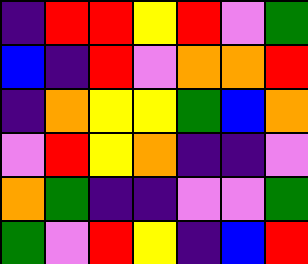[["indigo", "red", "red", "yellow", "red", "violet", "green"], ["blue", "indigo", "red", "violet", "orange", "orange", "red"], ["indigo", "orange", "yellow", "yellow", "green", "blue", "orange"], ["violet", "red", "yellow", "orange", "indigo", "indigo", "violet"], ["orange", "green", "indigo", "indigo", "violet", "violet", "green"], ["green", "violet", "red", "yellow", "indigo", "blue", "red"]]